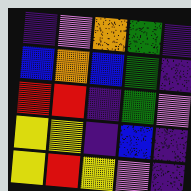[["indigo", "violet", "orange", "green", "indigo"], ["blue", "orange", "blue", "green", "indigo"], ["red", "red", "indigo", "green", "violet"], ["yellow", "yellow", "indigo", "blue", "indigo"], ["yellow", "red", "yellow", "violet", "indigo"]]